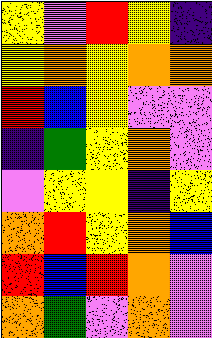[["yellow", "violet", "red", "yellow", "indigo"], ["yellow", "orange", "yellow", "orange", "orange"], ["red", "blue", "yellow", "violet", "violet"], ["indigo", "green", "yellow", "orange", "violet"], ["violet", "yellow", "yellow", "indigo", "yellow"], ["orange", "red", "yellow", "orange", "blue"], ["red", "blue", "red", "orange", "violet"], ["orange", "green", "violet", "orange", "violet"]]